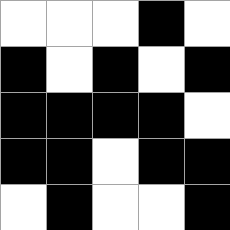[["white", "white", "white", "black", "white"], ["black", "white", "black", "white", "black"], ["black", "black", "black", "black", "white"], ["black", "black", "white", "black", "black"], ["white", "black", "white", "white", "black"]]